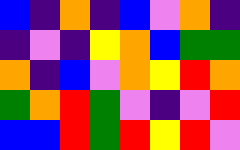[["blue", "indigo", "orange", "indigo", "blue", "violet", "orange", "indigo"], ["indigo", "violet", "indigo", "yellow", "orange", "blue", "green", "green"], ["orange", "indigo", "blue", "violet", "orange", "yellow", "red", "orange"], ["green", "orange", "red", "green", "violet", "indigo", "violet", "red"], ["blue", "blue", "red", "green", "red", "yellow", "red", "violet"]]